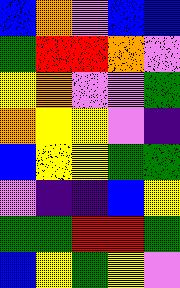[["blue", "orange", "violet", "blue", "blue"], ["green", "red", "red", "orange", "violet"], ["yellow", "orange", "violet", "violet", "green"], ["orange", "yellow", "yellow", "violet", "indigo"], ["blue", "yellow", "yellow", "green", "green"], ["violet", "indigo", "indigo", "blue", "yellow"], ["green", "green", "red", "red", "green"], ["blue", "yellow", "green", "yellow", "violet"]]